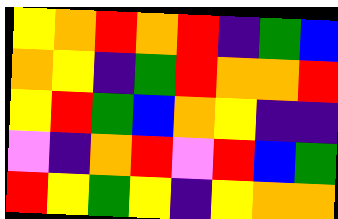[["yellow", "orange", "red", "orange", "red", "indigo", "green", "blue"], ["orange", "yellow", "indigo", "green", "red", "orange", "orange", "red"], ["yellow", "red", "green", "blue", "orange", "yellow", "indigo", "indigo"], ["violet", "indigo", "orange", "red", "violet", "red", "blue", "green"], ["red", "yellow", "green", "yellow", "indigo", "yellow", "orange", "orange"]]